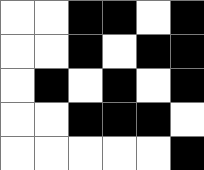[["white", "white", "black", "black", "white", "black"], ["white", "white", "black", "white", "black", "black"], ["white", "black", "white", "black", "white", "black"], ["white", "white", "black", "black", "black", "white"], ["white", "white", "white", "white", "white", "black"]]